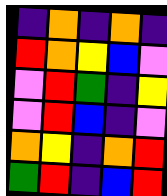[["indigo", "orange", "indigo", "orange", "indigo"], ["red", "orange", "yellow", "blue", "violet"], ["violet", "red", "green", "indigo", "yellow"], ["violet", "red", "blue", "indigo", "violet"], ["orange", "yellow", "indigo", "orange", "red"], ["green", "red", "indigo", "blue", "red"]]